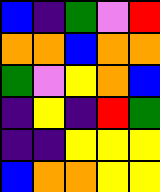[["blue", "indigo", "green", "violet", "red"], ["orange", "orange", "blue", "orange", "orange"], ["green", "violet", "yellow", "orange", "blue"], ["indigo", "yellow", "indigo", "red", "green"], ["indigo", "indigo", "yellow", "yellow", "yellow"], ["blue", "orange", "orange", "yellow", "yellow"]]